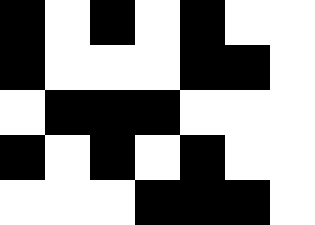[["black", "white", "black", "white", "black", "white", "white"], ["black", "white", "white", "white", "black", "black", "white"], ["white", "black", "black", "black", "white", "white", "white"], ["black", "white", "black", "white", "black", "white", "white"], ["white", "white", "white", "black", "black", "black", "white"]]